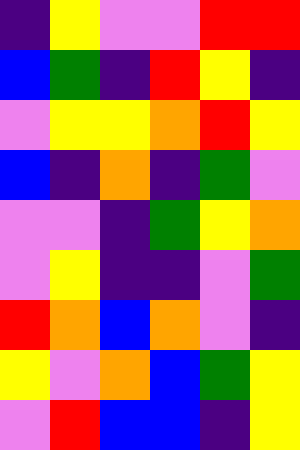[["indigo", "yellow", "violet", "violet", "red", "red"], ["blue", "green", "indigo", "red", "yellow", "indigo"], ["violet", "yellow", "yellow", "orange", "red", "yellow"], ["blue", "indigo", "orange", "indigo", "green", "violet"], ["violet", "violet", "indigo", "green", "yellow", "orange"], ["violet", "yellow", "indigo", "indigo", "violet", "green"], ["red", "orange", "blue", "orange", "violet", "indigo"], ["yellow", "violet", "orange", "blue", "green", "yellow"], ["violet", "red", "blue", "blue", "indigo", "yellow"]]